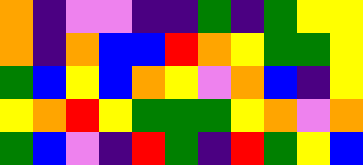[["orange", "indigo", "violet", "violet", "indigo", "indigo", "green", "indigo", "green", "yellow", "yellow"], ["orange", "indigo", "orange", "blue", "blue", "red", "orange", "yellow", "green", "green", "yellow"], ["green", "blue", "yellow", "blue", "orange", "yellow", "violet", "orange", "blue", "indigo", "yellow"], ["yellow", "orange", "red", "yellow", "green", "green", "green", "yellow", "orange", "violet", "orange"], ["green", "blue", "violet", "indigo", "red", "green", "indigo", "red", "green", "yellow", "blue"]]